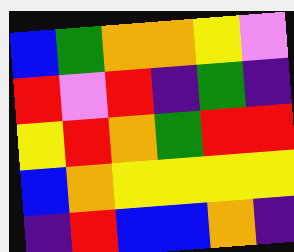[["blue", "green", "orange", "orange", "yellow", "violet"], ["red", "violet", "red", "indigo", "green", "indigo"], ["yellow", "red", "orange", "green", "red", "red"], ["blue", "orange", "yellow", "yellow", "yellow", "yellow"], ["indigo", "red", "blue", "blue", "orange", "indigo"]]